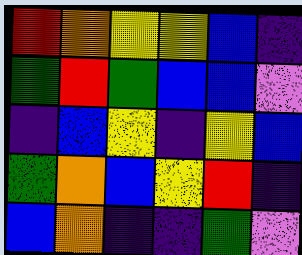[["red", "orange", "yellow", "yellow", "blue", "indigo"], ["green", "red", "green", "blue", "blue", "violet"], ["indigo", "blue", "yellow", "indigo", "yellow", "blue"], ["green", "orange", "blue", "yellow", "red", "indigo"], ["blue", "orange", "indigo", "indigo", "green", "violet"]]